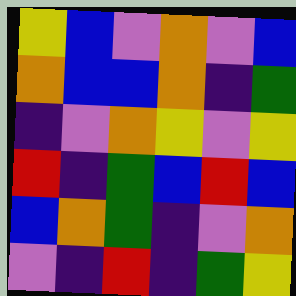[["yellow", "blue", "violet", "orange", "violet", "blue"], ["orange", "blue", "blue", "orange", "indigo", "green"], ["indigo", "violet", "orange", "yellow", "violet", "yellow"], ["red", "indigo", "green", "blue", "red", "blue"], ["blue", "orange", "green", "indigo", "violet", "orange"], ["violet", "indigo", "red", "indigo", "green", "yellow"]]